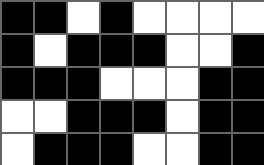[["black", "black", "white", "black", "white", "white", "white", "white"], ["black", "white", "black", "black", "black", "white", "white", "black"], ["black", "black", "black", "white", "white", "white", "black", "black"], ["white", "white", "black", "black", "black", "white", "black", "black"], ["white", "black", "black", "black", "white", "white", "black", "black"]]